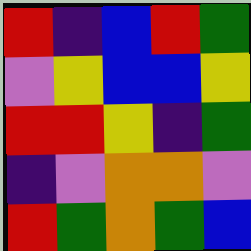[["red", "indigo", "blue", "red", "green"], ["violet", "yellow", "blue", "blue", "yellow"], ["red", "red", "yellow", "indigo", "green"], ["indigo", "violet", "orange", "orange", "violet"], ["red", "green", "orange", "green", "blue"]]